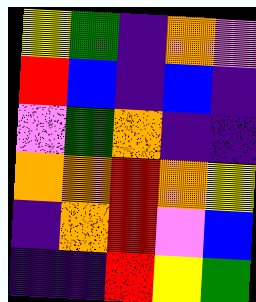[["yellow", "green", "indigo", "orange", "violet"], ["red", "blue", "indigo", "blue", "indigo"], ["violet", "green", "orange", "indigo", "indigo"], ["orange", "orange", "red", "orange", "yellow"], ["indigo", "orange", "red", "violet", "blue"], ["indigo", "indigo", "red", "yellow", "green"]]